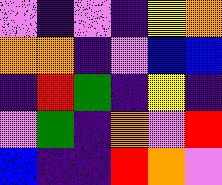[["violet", "indigo", "violet", "indigo", "yellow", "orange"], ["orange", "orange", "indigo", "violet", "blue", "blue"], ["indigo", "red", "green", "indigo", "yellow", "indigo"], ["violet", "green", "indigo", "orange", "violet", "red"], ["blue", "indigo", "indigo", "red", "orange", "violet"]]